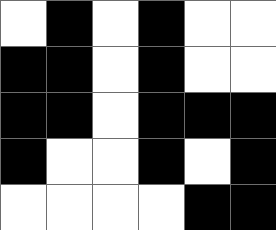[["white", "black", "white", "black", "white", "white"], ["black", "black", "white", "black", "white", "white"], ["black", "black", "white", "black", "black", "black"], ["black", "white", "white", "black", "white", "black"], ["white", "white", "white", "white", "black", "black"]]